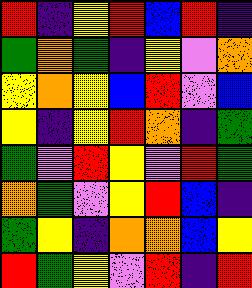[["red", "indigo", "yellow", "red", "blue", "red", "indigo"], ["green", "orange", "green", "indigo", "yellow", "violet", "orange"], ["yellow", "orange", "yellow", "blue", "red", "violet", "blue"], ["yellow", "indigo", "yellow", "red", "orange", "indigo", "green"], ["green", "violet", "red", "yellow", "violet", "red", "green"], ["orange", "green", "violet", "yellow", "red", "blue", "indigo"], ["green", "yellow", "indigo", "orange", "orange", "blue", "yellow"], ["red", "green", "yellow", "violet", "red", "indigo", "red"]]